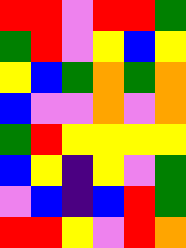[["red", "red", "violet", "red", "red", "green"], ["green", "red", "violet", "yellow", "blue", "yellow"], ["yellow", "blue", "green", "orange", "green", "orange"], ["blue", "violet", "violet", "orange", "violet", "orange"], ["green", "red", "yellow", "yellow", "yellow", "yellow"], ["blue", "yellow", "indigo", "yellow", "violet", "green"], ["violet", "blue", "indigo", "blue", "red", "green"], ["red", "red", "yellow", "violet", "red", "orange"]]